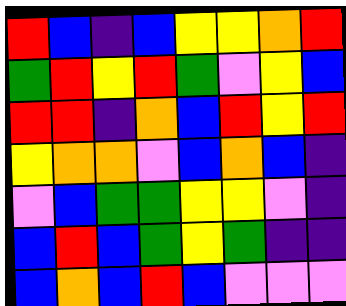[["red", "blue", "indigo", "blue", "yellow", "yellow", "orange", "red"], ["green", "red", "yellow", "red", "green", "violet", "yellow", "blue"], ["red", "red", "indigo", "orange", "blue", "red", "yellow", "red"], ["yellow", "orange", "orange", "violet", "blue", "orange", "blue", "indigo"], ["violet", "blue", "green", "green", "yellow", "yellow", "violet", "indigo"], ["blue", "red", "blue", "green", "yellow", "green", "indigo", "indigo"], ["blue", "orange", "blue", "red", "blue", "violet", "violet", "violet"]]